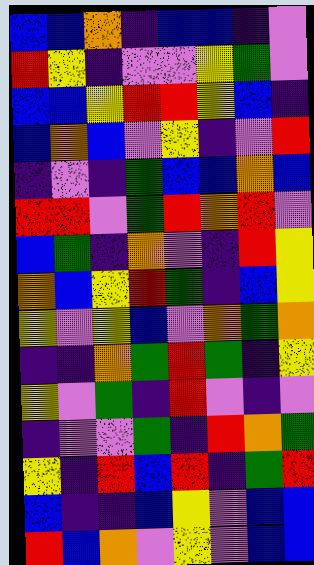[["blue", "blue", "orange", "indigo", "blue", "blue", "indigo", "violet"], ["red", "yellow", "indigo", "violet", "violet", "yellow", "green", "violet"], ["blue", "blue", "yellow", "red", "red", "yellow", "blue", "indigo"], ["blue", "orange", "blue", "violet", "yellow", "indigo", "violet", "red"], ["indigo", "violet", "indigo", "green", "blue", "blue", "orange", "blue"], ["red", "red", "violet", "green", "red", "orange", "red", "violet"], ["blue", "green", "indigo", "orange", "violet", "indigo", "red", "yellow"], ["orange", "blue", "yellow", "red", "green", "indigo", "blue", "yellow"], ["yellow", "violet", "yellow", "blue", "violet", "orange", "green", "orange"], ["indigo", "indigo", "orange", "green", "red", "green", "indigo", "yellow"], ["yellow", "violet", "green", "indigo", "red", "violet", "indigo", "violet"], ["indigo", "violet", "violet", "green", "indigo", "red", "orange", "green"], ["yellow", "indigo", "red", "blue", "red", "indigo", "green", "red"], ["blue", "indigo", "indigo", "blue", "yellow", "violet", "blue", "blue"], ["red", "blue", "orange", "violet", "yellow", "violet", "blue", "blue"]]